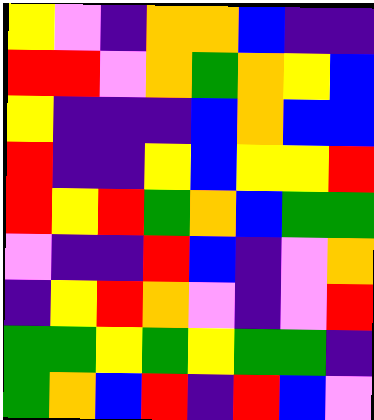[["yellow", "violet", "indigo", "orange", "orange", "blue", "indigo", "indigo"], ["red", "red", "violet", "orange", "green", "orange", "yellow", "blue"], ["yellow", "indigo", "indigo", "indigo", "blue", "orange", "blue", "blue"], ["red", "indigo", "indigo", "yellow", "blue", "yellow", "yellow", "red"], ["red", "yellow", "red", "green", "orange", "blue", "green", "green"], ["violet", "indigo", "indigo", "red", "blue", "indigo", "violet", "orange"], ["indigo", "yellow", "red", "orange", "violet", "indigo", "violet", "red"], ["green", "green", "yellow", "green", "yellow", "green", "green", "indigo"], ["green", "orange", "blue", "red", "indigo", "red", "blue", "violet"]]